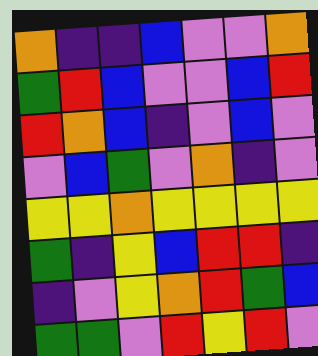[["orange", "indigo", "indigo", "blue", "violet", "violet", "orange"], ["green", "red", "blue", "violet", "violet", "blue", "red"], ["red", "orange", "blue", "indigo", "violet", "blue", "violet"], ["violet", "blue", "green", "violet", "orange", "indigo", "violet"], ["yellow", "yellow", "orange", "yellow", "yellow", "yellow", "yellow"], ["green", "indigo", "yellow", "blue", "red", "red", "indigo"], ["indigo", "violet", "yellow", "orange", "red", "green", "blue"], ["green", "green", "violet", "red", "yellow", "red", "violet"]]